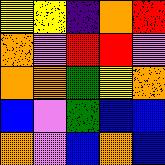[["yellow", "yellow", "indigo", "orange", "red"], ["orange", "violet", "red", "red", "violet"], ["orange", "orange", "green", "yellow", "orange"], ["blue", "violet", "green", "blue", "blue"], ["orange", "violet", "blue", "orange", "blue"]]